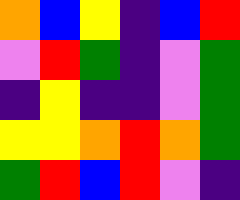[["orange", "blue", "yellow", "indigo", "blue", "red"], ["violet", "red", "green", "indigo", "violet", "green"], ["indigo", "yellow", "indigo", "indigo", "violet", "green"], ["yellow", "yellow", "orange", "red", "orange", "green"], ["green", "red", "blue", "red", "violet", "indigo"]]